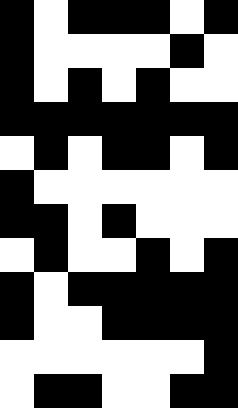[["black", "white", "black", "black", "black", "white", "black"], ["black", "white", "white", "white", "white", "black", "white"], ["black", "white", "black", "white", "black", "white", "white"], ["black", "black", "black", "black", "black", "black", "black"], ["white", "black", "white", "black", "black", "white", "black"], ["black", "white", "white", "white", "white", "white", "white"], ["black", "black", "white", "black", "white", "white", "white"], ["white", "black", "white", "white", "black", "white", "black"], ["black", "white", "black", "black", "black", "black", "black"], ["black", "white", "white", "black", "black", "black", "black"], ["white", "white", "white", "white", "white", "white", "black"], ["white", "black", "black", "white", "white", "black", "black"]]